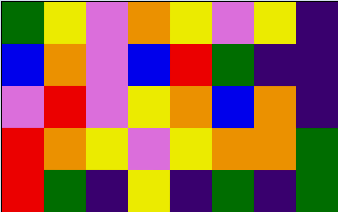[["green", "yellow", "violet", "orange", "yellow", "violet", "yellow", "indigo"], ["blue", "orange", "violet", "blue", "red", "green", "indigo", "indigo"], ["violet", "red", "violet", "yellow", "orange", "blue", "orange", "indigo"], ["red", "orange", "yellow", "violet", "yellow", "orange", "orange", "green"], ["red", "green", "indigo", "yellow", "indigo", "green", "indigo", "green"]]